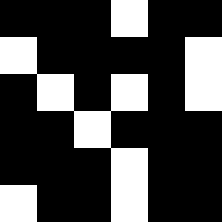[["black", "black", "black", "white", "black", "black"], ["white", "black", "black", "black", "black", "white"], ["black", "white", "black", "white", "black", "white"], ["black", "black", "white", "black", "black", "black"], ["black", "black", "black", "white", "black", "black"], ["white", "black", "black", "white", "black", "black"]]